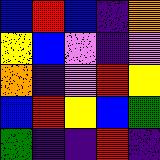[["blue", "red", "blue", "indigo", "orange"], ["yellow", "blue", "violet", "indigo", "violet"], ["orange", "indigo", "violet", "red", "yellow"], ["blue", "red", "yellow", "blue", "green"], ["green", "indigo", "indigo", "red", "indigo"]]